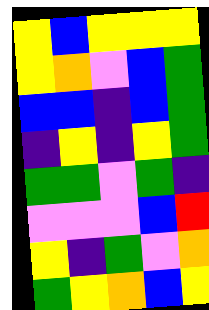[["yellow", "blue", "yellow", "yellow", "yellow"], ["yellow", "orange", "violet", "blue", "green"], ["blue", "blue", "indigo", "blue", "green"], ["indigo", "yellow", "indigo", "yellow", "green"], ["green", "green", "violet", "green", "indigo"], ["violet", "violet", "violet", "blue", "red"], ["yellow", "indigo", "green", "violet", "orange"], ["green", "yellow", "orange", "blue", "yellow"]]